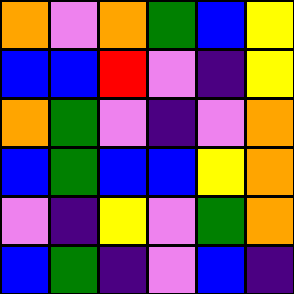[["orange", "violet", "orange", "green", "blue", "yellow"], ["blue", "blue", "red", "violet", "indigo", "yellow"], ["orange", "green", "violet", "indigo", "violet", "orange"], ["blue", "green", "blue", "blue", "yellow", "orange"], ["violet", "indigo", "yellow", "violet", "green", "orange"], ["blue", "green", "indigo", "violet", "blue", "indigo"]]